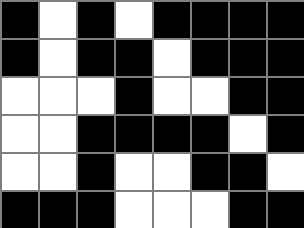[["black", "white", "black", "white", "black", "black", "black", "black"], ["black", "white", "black", "black", "white", "black", "black", "black"], ["white", "white", "white", "black", "white", "white", "black", "black"], ["white", "white", "black", "black", "black", "black", "white", "black"], ["white", "white", "black", "white", "white", "black", "black", "white"], ["black", "black", "black", "white", "white", "white", "black", "black"]]